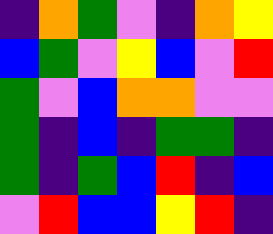[["indigo", "orange", "green", "violet", "indigo", "orange", "yellow"], ["blue", "green", "violet", "yellow", "blue", "violet", "red"], ["green", "violet", "blue", "orange", "orange", "violet", "violet"], ["green", "indigo", "blue", "indigo", "green", "green", "indigo"], ["green", "indigo", "green", "blue", "red", "indigo", "blue"], ["violet", "red", "blue", "blue", "yellow", "red", "indigo"]]